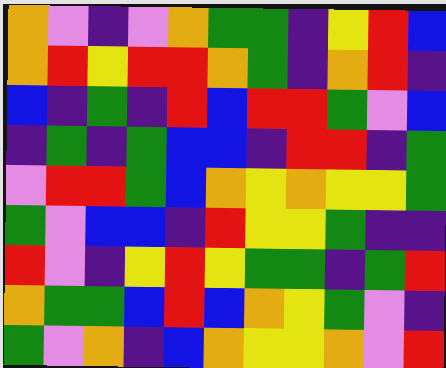[["orange", "violet", "indigo", "violet", "orange", "green", "green", "indigo", "yellow", "red", "blue"], ["orange", "red", "yellow", "red", "red", "orange", "green", "indigo", "orange", "red", "indigo"], ["blue", "indigo", "green", "indigo", "red", "blue", "red", "red", "green", "violet", "blue"], ["indigo", "green", "indigo", "green", "blue", "blue", "indigo", "red", "red", "indigo", "green"], ["violet", "red", "red", "green", "blue", "orange", "yellow", "orange", "yellow", "yellow", "green"], ["green", "violet", "blue", "blue", "indigo", "red", "yellow", "yellow", "green", "indigo", "indigo"], ["red", "violet", "indigo", "yellow", "red", "yellow", "green", "green", "indigo", "green", "red"], ["orange", "green", "green", "blue", "red", "blue", "orange", "yellow", "green", "violet", "indigo"], ["green", "violet", "orange", "indigo", "blue", "orange", "yellow", "yellow", "orange", "violet", "red"]]